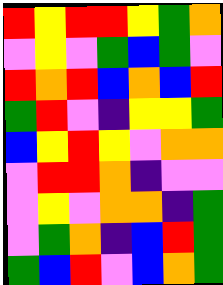[["red", "yellow", "red", "red", "yellow", "green", "orange"], ["violet", "yellow", "violet", "green", "blue", "green", "violet"], ["red", "orange", "red", "blue", "orange", "blue", "red"], ["green", "red", "violet", "indigo", "yellow", "yellow", "green"], ["blue", "yellow", "red", "yellow", "violet", "orange", "orange"], ["violet", "red", "red", "orange", "indigo", "violet", "violet"], ["violet", "yellow", "violet", "orange", "orange", "indigo", "green"], ["violet", "green", "orange", "indigo", "blue", "red", "green"], ["green", "blue", "red", "violet", "blue", "orange", "green"]]